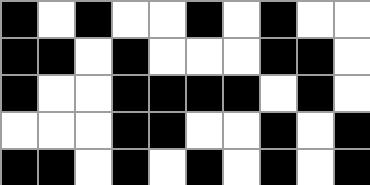[["black", "white", "black", "white", "white", "black", "white", "black", "white", "white"], ["black", "black", "white", "black", "white", "white", "white", "black", "black", "white"], ["black", "white", "white", "black", "black", "black", "black", "white", "black", "white"], ["white", "white", "white", "black", "black", "white", "white", "black", "white", "black"], ["black", "black", "white", "black", "white", "black", "white", "black", "white", "black"]]